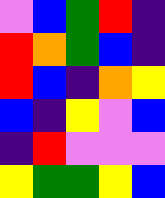[["violet", "blue", "green", "red", "indigo"], ["red", "orange", "green", "blue", "indigo"], ["red", "blue", "indigo", "orange", "yellow"], ["blue", "indigo", "yellow", "violet", "blue"], ["indigo", "red", "violet", "violet", "violet"], ["yellow", "green", "green", "yellow", "blue"]]